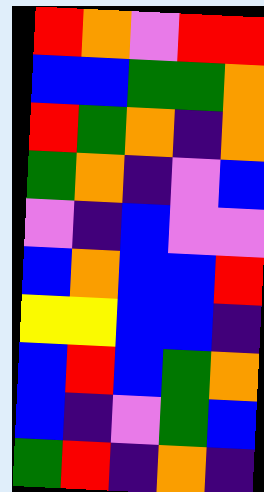[["red", "orange", "violet", "red", "red"], ["blue", "blue", "green", "green", "orange"], ["red", "green", "orange", "indigo", "orange"], ["green", "orange", "indigo", "violet", "blue"], ["violet", "indigo", "blue", "violet", "violet"], ["blue", "orange", "blue", "blue", "red"], ["yellow", "yellow", "blue", "blue", "indigo"], ["blue", "red", "blue", "green", "orange"], ["blue", "indigo", "violet", "green", "blue"], ["green", "red", "indigo", "orange", "indigo"]]